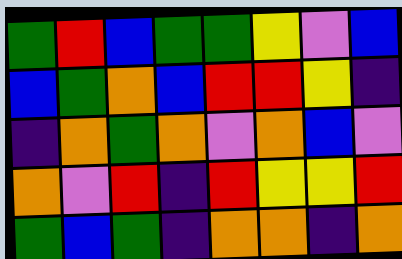[["green", "red", "blue", "green", "green", "yellow", "violet", "blue"], ["blue", "green", "orange", "blue", "red", "red", "yellow", "indigo"], ["indigo", "orange", "green", "orange", "violet", "orange", "blue", "violet"], ["orange", "violet", "red", "indigo", "red", "yellow", "yellow", "red"], ["green", "blue", "green", "indigo", "orange", "orange", "indigo", "orange"]]